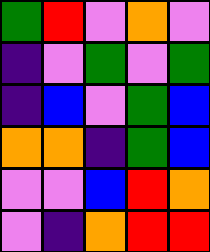[["green", "red", "violet", "orange", "violet"], ["indigo", "violet", "green", "violet", "green"], ["indigo", "blue", "violet", "green", "blue"], ["orange", "orange", "indigo", "green", "blue"], ["violet", "violet", "blue", "red", "orange"], ["violet", "indigo", "orange", "red", "red"]]